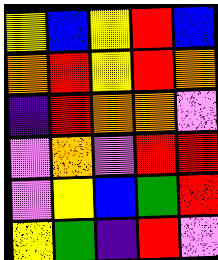[["yellow", "blue", "yellow", "red", "blue"], ["orange", "red", "yellow", "red", "orange"], ["indigo", "red", "orange", "orange", "violet"], ["violet", "orange", "violet", "red", "red"], ["violet", "yellow", "blue", "green", "red"], ["yellow", "green", "indigo", "red", "violet"]]